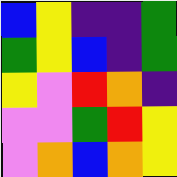[["blue", "yellow", "indigo", "indigo", "green"], ["green", "yellow", "blue", "indigo", "green"], ["yellow", "violet", "red", "orange", "indigo"], ["violet", "violet", "green", "red", "yellow"], ["violet", "orange", "blue", "orange", "yellow"]]